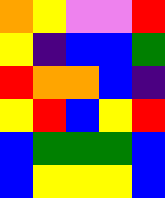[["orange", "yellow", "violet", "violet", "red"], ["yellow", "indigo", "blue", "blue", "green"], ["red", "orange", "orange", "blue", "indigo"], ["yellow", "red", "blue", "yellow", "red"], ["blue", "green", "green", "green", "blue"], ["blue", "yellow", "yellow", "yellow", "blue"]]